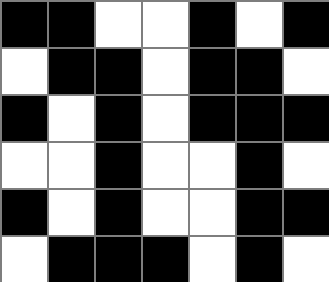[["black", "black", "white", "white", "black", "white", "black"], ["white", "black", "black", "white", "black", "black", "white"], ["black", "white", "black", "white", "black", "black", "black"], ["white", "white", "black", "white", "white", "black", "white"], ["black", "white", "black", "white", "white", "black", "black"], ["white", "black", "black", "black", "white", "black", "white"]]